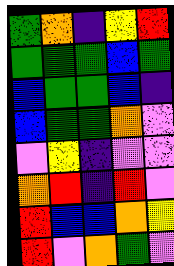[["green", "orange", "indigo", "yellow", "red"], ["green", "green", "green", "blue", "green"], ["blue", "green", "green", "blue", "indigo"], ["blue", "green", "green", "orange", "violet"], ["violet", "yellow", "indigo", "violet", "violet"], ["orange", "red", "indigo", "red", "violet"], ["red", "blue", "blue", "orange", "yellow"], ["red", "violet", "orange", "green", "violet"]]